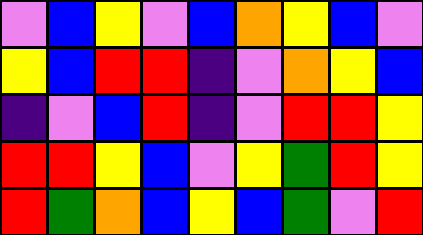[["violet", "blue", "yellow", "violet", "blue", "orange", "yellow", "blue", "violet"], ["yellow", "blue", "red", "red", "indigo", "violet", "orange", "yellow", "blue"], ["indigo", "violet", "blue", "red", "indigo", "violet", "red", "red", "yellow"], ["red", "red", "yellow", "blue", "violet", "yellow", "green", "red", "yellow"], ["red", "green", "orange", "blue", "yellow", "blue", "green", "violet", "red"]]